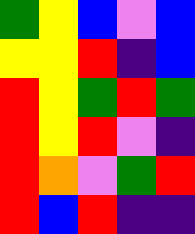[["green", "yellow", "blue", "violet", "blue"], ["yellow", "yellow", "red", "indigo", "blue"], ["red", "yellow", "green", "red", "green"], ["red", "yellow", "red", "violet", "indigo"], ["red", "orange", "violet", "green", "red"], ["red", "blue", "red", "indigo", "indigo"]]